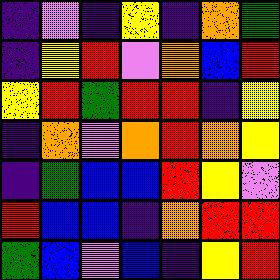[["indigo", "violet", "indigo", "yellow", "indigo", "orange", "green"], ["indigo", "yellow", "red", "violet", "orange", "blue", "red"], ["yellow", "red", "green", "red", "red", "indigo", "yellow"], ["indigo", "orange", "violet", "orange", "red", "orange", "yellow"], ["indigo", "green", "blue", "blue", "red", "yellow", "violet"], ["red", "blue", "blue", "indigo", "orange", "red", "red"], ["green", "blue", "violet", "blue", "indigo", "yellow", "red"]]